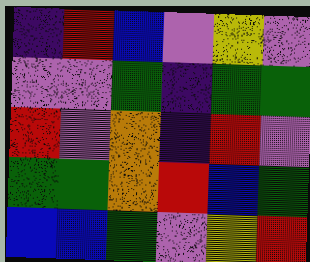[["indigo", "red", "blue", "violet", "yellow", "violet"], ["violet", "violet", "green", "indigo", "green", "green"], ["red", "violet", "orange", "indigo", "red", "violet"], ["green", "green", "orange", "red", "blue", "green"], ["blue", "blue", "green", "violet", "yellow", "red"]]